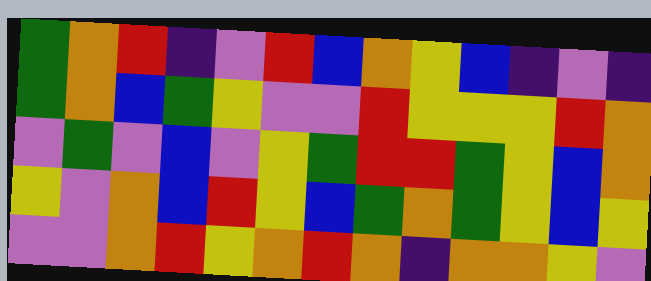[["green", "orange", "red", "indigo", "violet", "red", "blue", "orange", "yellow", "blue", "indigo", "violet", "indigo"], ["green", "orange", "blue", "green", "yellow", "violet", "violet", "red", "yellow", "yellow", "yellow", "red", "orange"], ["violet", "green", "violet", "blue", "violet", "yellow", "green", "red", "red", "green", "yellow", "blue", "orange"], ["yellow", "violet", "orange", "blue", "red", "yellow", "blue", "green", "orange", "green", "yellow", "blue", "yellow"], ["violet", "violet", "orange", "red", "yellow", "orange", "red", "orange", "indigo", "orange", "orange", "yellow", "violet"]]